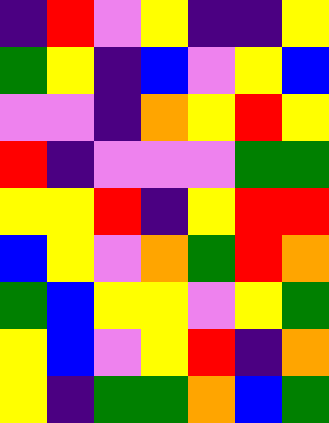[["indigo", "red", "violet", "yellow", "indigo", "indigo", "yellow"], ["green", "yellow", "indigo", "blue", "violet", "yellow", "blue"], ["violet", "violet", "indigo", "orange", "yellow", "red", "yellow"], ["red", "indigo", "violet", "violet", "violet", "green", "green"], ["yellow", "yellow", "red", "indigo", "yellow", "red", "red"], ["blue", "yellow", "violet", "orange", "green", "red", "orange"], ["green", "blue", "yellow", "yellow", "violet", "yellow", "green"], ["yellow", "blue", "violet", "yellow", "red", "indigo", "orange"], ["yellow", "indigo", "green", "green", "orange", "blue", "green"]]